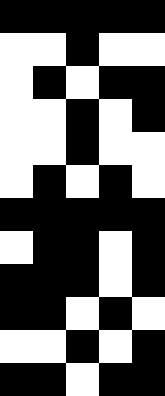[["black", "black", "black", "black", "black"], ["white", "white", "black", "white", "white"], ["white", "black", "white", "black", "black"], ["white", "white", "black", "white", "black"], ["white", "white", "black", "white", "white"], ["white", "black", "white", "black", "white"], ["black", "black", "black", "black", "black"], ["white", "black", "black", "white", "black"], ["black", "black", "black", "white", "black"], ["black", "black", "white", "black", "white"], ["white", "white", "black", "white", "black"], ["black", "black", "white", "black", "black"]]